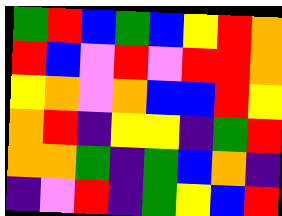[["green", "red", "blue", "green", "blue", "yellow", "red", "orange"], ["red", "blue", "violet", "red", "violet", "red", "red", "orange"], ["yellow", "orange", "violet", "orange", "blue", "blue", "red", "yellow"], ["orange", "red", "indigo", "yellow", "yellow", "indigo", "green", "red"], ["orange", "orange", "green", "indigo", "green", "blue", "orange", "indigo"], ["indigo", "violet", "red", "indigo", "green", "yellow", "blue", "red"]]